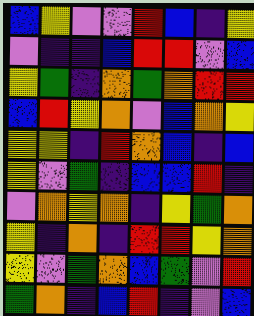[["blue", "yellow", "violet", "violet", "red", "blue", "indigo", "yellow"], ["violet", "indigo", "indigo", "blue", "red", "red", "violet", "blue"], ["yellow", "green", "indigo", "orange", "green", "orange", "red", "red"], ["blue", "red", "yellow", "orange", "violet", "blue", "orange", "yellow"], ["yellow", "yellow", "indigo", "red", "orange", "blue", "indigo", "blue"], ["yellow", "violet", "green", "indigo", "blue", "blue", "red", "indigo"], ["violet", "orange", "yellow", "orange", "indigo", "yellow", "green", "orange"], ["yellow", "indigo", "orange", "indigo", "red", "red", "yellow", "orange"], ["yellow", "violet", "green", "orange", "blue", "green", "violet", "red"], ["green", "orange", "indigo", "blue", "red", "indigo", "violet", "blue"]]